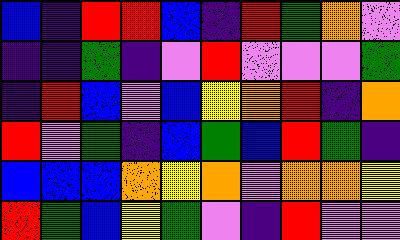[["blue", "indigo", "red", "red", "blue", "indigo", "red", "green", "orange", "violet"], ["indigo", "indigo", "green", "indigo", "violet", "red", "violet", "violet", "violet", "green"], ["indigo", "red", "blue", "violet", "blue", "yellow", "orange", "red", "indigo", "orange"], ["red", "violet", "green", "indigo", "blue", "green", "blue", "red", "green", "indigo"], ["blue", "blue", "blue", "orange", "yellow", "orange", "violet", "orange", "orange", "yellow"], ["red", "green", "blue", "yellow", "green", "violet", "indigo", "red", "violet", "violet"]]